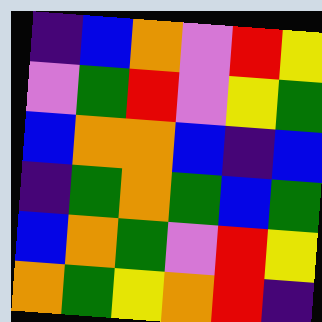[["indigo", "blue", "orange", "violet", "red", "yellow"], ["violet", "green", "red", "violet", "yellow", "green"], ["blue", "orange", "orange", "blue", "indigo", "blue"], ["indigo", "green", "orange", "green", "blue", "green"], ["blue", "orange", "green", "violet", "red", "yellow"], ["orange", "green", "yellow", "orange", "red", "indigo"]]